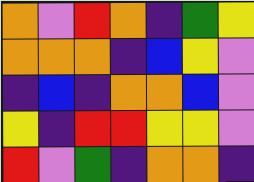[["orange", "violet", "red", "orange", "indigo", "green", "yellow"], ["orange", "orange", "orange", "indigo", "blue", "yellow", "violet"], ["indigo", "blue", "indigo", "orange", "orange", "blue", "violet"], ["yellow", "indigo", "red", "red", "yellow", "yellow", "violet"], ["red", "violet", "green", "indigo", "orange", "orange", "indigo"]]